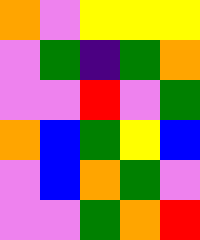[["orange", "violet", "yellow", "yellow", "yellow"], ["violet", "green", "indigo", "green", "orange"], ["violet", "violet", "red", "violet", "green"], ["orange", "blue", "green", "yellow", "blue"], ["violet", "blue", "orange", "green", "violet"], ["violet", "violet", "green", "orange", "red"]]